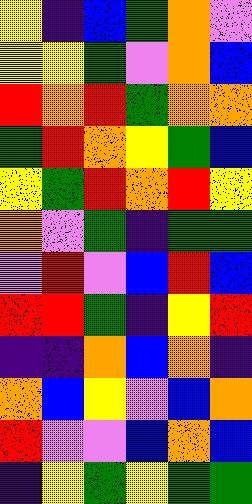[["yellow", "indigo", "blue", "green", "orange", "violet"], ["yellow", "yellow", "green", "violet", "orange", "blue"], ["red", "orange", "red", "green", "orange", "orange"], ["green", "red", "orange", "yellow", "green", "blue"], ["yellow", "green", "red", "orange", "red", "yellow"], ["orange", "violet", "green", "indigo", "green", "green"], ["violet", "red", "violet", "blue", "red", "blue"], ["red", "red", "green", "indigo", "yellow", "red"], ["indigo", "indigo", "orange", "blue", "orange", "indigo"], ["orange", "blue", "yellow", "violet", "blue", "orange"], ["red", "violet", "violet", "blue", "orange", "blue"], ["indigo", "yellow", "green", "yellow", "green", "green"]]